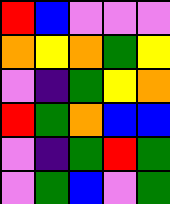[["red", "blue", "violet", "violet", "violet"], ["orange", "yellow", "orange", "green", "yellow"], ["violet", "indigo", "green", "yellow", "orange"], ["red", "green", "orange", "blue", "blue"], ["violet", "indigo", "green", "red", "green"], ["violet", "green", "blue", "violet", "green"]]